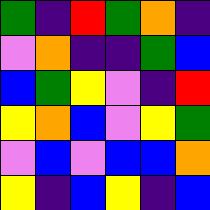[["green", "indigo", "red", "green", "orange", "indigo"], ["violet", "orange", "indigo", "indigo", "green", "blue"], ["blue", "green", "yellow", "violet", "indigo", "red"], ["yellow", "orange", "blue", "violet", "yellow", "green"], ["violet", "blue", "violet", "blue", "blue", "orange"], ["yellow", "indigo", "blue", "yellow", "indigo", "blue"]]